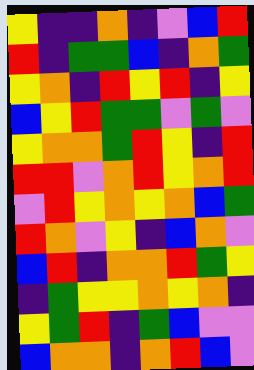[["yellow", "indigo", "indigo", "orange", "indigo", "violet", "blue", "red"], ["red", "indigo", "green", "green", "blue", "indigo", "orange", "green"], ["yellow", "orange", "indigo", "red", "yellow", "red", "indigo", "yellow"], ["blue", "yellow", "red", "green", "green", "violet", "green", "violet"], ["yellow", "orange", "orange", "green", "red", "yellow", "indigo", "red"], ["red", "red", "violet", "orange", "red", "yellow", "orange", "red"], ["violet", "red", "yellow", "orange", "yellow", "orange", "blue", "green"], ["red", "orange", "violet", "yellow", "indigo", "blue", "orange", "violet"], ["blue", "red", "indigo", "orange", "orange", "red", "green", "yellow"], ["indigo", "green", "yellow", "yellow", "orange", "yellow", "orange", "indigo"], ["yellow", "green", "red", "indigo", "green", "blue", "violet", "violet"], ["blue", "orange", "orange", "indigo", "orange", "red", "blue", "violet"]]